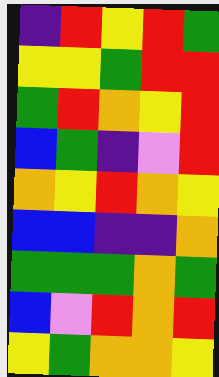[["indigo", "red", "yellow", "red", "green"], ["yellow", "yellow", "green", "red", "red"], ["green", "red", "orange", "yellow", "red"], ["blue", "green", "indigo", "violet", "red"], ["orange", "yellow", "red", "orange", "yellow"], ["blue", "blue", "indigo", "indigo", "orange"], ["green", "green", "green", "orange", "green"], ["blue", "violet", "red", "orange", "red"], ["yellow", "green", "orange", "orange", "yellow"]]